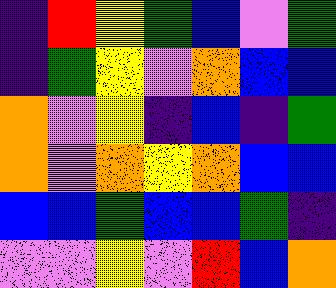[["indigo", "red", "yellow", "green", "blue", "violet", "green"], ["indigo", "green", "yellow", "violet", "orange", "blue", "blue"], ["orange", "violet", "yellow", "indigo", "blue", "indigo", "green"], ["orange", "violet", "orange", "yellow", "orange", "blue", "blue"], ["blue", "blue", "green", "blue", "blue", "green", "indigo"], ["violet", "violet", "yellow", "violet", "red", "blue", "orange"]]